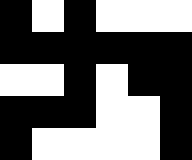[["black", "white", "black", "white", "white", "white"], ["black", "black", "black", "black", "black", "black"], ["white", "white", "black", "white", "black", "black"], ["black", "black", "black", "white", "white", "black"], ["black", "white", "white", "white", "white", "black"]]